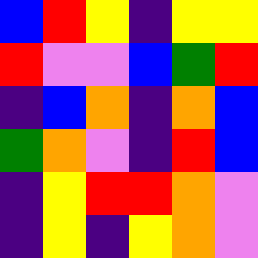[["blue", "red", "yellow", "indigo", "yellow", "yellow"], ["red", "violet", "violet", "blue", "green", "red"], ["indigo", "blue", "orange", "indigo", "orange", "blue"], ["green", "orange", "violet", "indigo", "red", "blue"], ["indigo", "yellow", "red", "red", "orange", "violet"], ["indigo", "yellow", "indigo", "yellow", "orange", "violet"]]